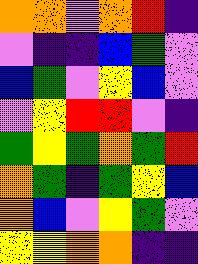[["orange", "orange", "violet", "orange", "red", "indigo"], ["violet", "indigo", "indigo", "blue", "green", "violet"], ["blue", "green", "violet", "yellow", "blue", "violet"], ["violet", "yellow", "red", "red", "violet", "indigo"], ["green", "yellow", "green", "orange", "green", "red"], ["orange", "green", "indigo", "green", "yellow", "blue"], ["orange", "blue", "violet", "yellow", "green", "violet"], ["yellow", "yellow", "orange", "orange", "indigo", "indigo"]]